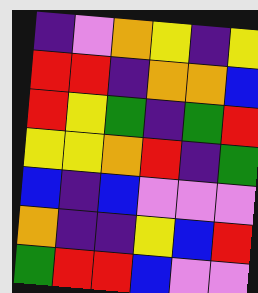[["indigo", "violet", "orange", "yellow", "indigo", "yellow"], ["red", "red", "indigo", "orange", "orange", "blue"], ["red", "yellow", "green", "indigo", "green", "red"], ["yellow", "yellow", "orange", "red", "indigo", "green"], ["blue", "indigo", "blue", "violet", "violet", "violet"], ["orange", "indigo", "indigo", "yellow", "blue", "red"], ["green", "red", "red", "blue", "violet", "violet"]]